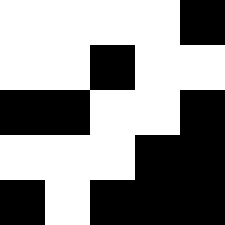[["white", "white", "white", "white", "black"], ["white", "white", "black", "white", "white"], ["black", "black", "white", "white", "black"], ["white", "white", "white", "black", "black"], ["black", "white", "black", "black", "black"]]